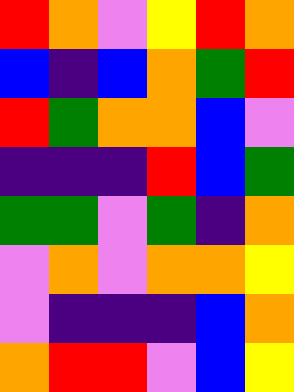[["red", "orange", "violet", "yellow", "red", "orange"], ["blue", "indigo", "blue", "orange", "green", "red"], ["red", "green", "orange", "orange", "blue", "violet"], ["indigo", "indigo", "indigo", "red", "blue", "green"], ["green", "green", "violet", "green", "indigo", "orange"], ["violet", "orange", "violet", "orange", "orange", "yellow"], ["violet", "indigo", "indigo", "indigo", "blue", "orange"], ["orange", "red", "red", "violet", "blue", "yellow"]]